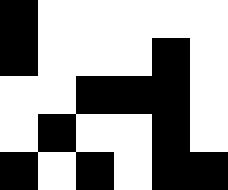[["black", "white", "white", "white", "white", "white"], ["black", "white", "white", "white", "black", "white"], ["white", "white", "black", "black", "black", "white"], ["white", "black", "white", "white", "black", "white"], ["black", "white", "black", "white", "black", "black"]]